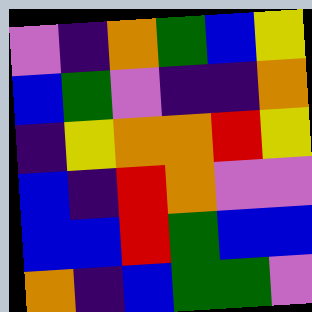[["violet", "indigo", "orange", "green", "blue", "yellow"], ["blue", "green", "violet", "indigo", "indigo", "orange"], ["indigo", "yellow", "orange", "orange", "red", "yellow"], ["blue", "indigo", "red", "orange", "violet", "violet"], ["blue", "blue", "red", "green", "blue", "blue"], ["orange", "indigo", "blue", "green", "green", "violet"]]